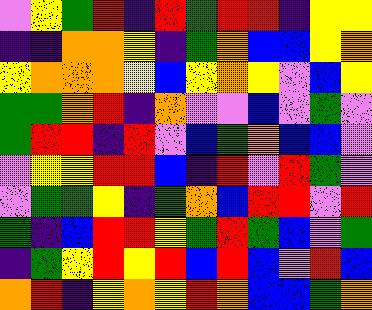[["violet", "yellow", "green", "red", "indigo", "red", "green", "red", "red", "indigo", "yellow", "yellow"], ["indigo", "indigo", "orange", "orange", "yellow", "indigo", "green", "orange", "blue", "blue", "yellow", "orange"], ["yellow", "orange", "orange", "orange", "yellow", "blue", "yellow", "orange", "yellow", "violet", "blue", "yellow"], ["green", "green", "orange", "red", "indigo", "orange", "violet", "violet", "blue", "violet", "green", "violet"], ["green", "red", "red", "indigo", "red", "violet", "blue", "green", "orange", "blue", "blue", "violet"], ["violet", "yellow", "yellow", "red", "red", "blue", "indigo", "red", "violet", "red", "green", "violet"], ["violet", "green", "green", "yellow", "indigo", "green", "orange", "blue", "red", "red", "violet", "red"], ["green", "indigo", "blue", "red", "red", "yellow", "green", "red", "green", "blue", "violet", "green"], ["indigo", "green", "yellow", "red", "yellow", "red", "blue", "red", "blue", "violet", "red", "blue"], ["orange", "red", "indigo", "yellow", "orange", "yellow", "red", "orange", "blue", "blue", "green", "orange"]]